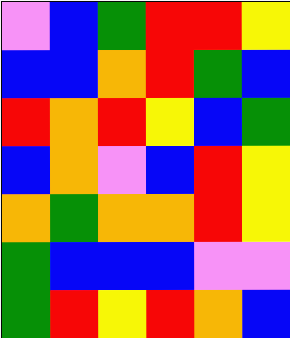[["violet", "blue", "green", "red", "red", "yellow"], ["blue", "blue", "orange", "red", "green", "blue"], ["red", "orange", "red", "yellow", "blue", "green"], ["blue", "orange", "violet", "blue", "red", "yellow"], ["orange", "green", "orange", "orange", "red", "yellow"], ["green", "blue", "blue", "blue", "violet", "violet"], ["green", "red", "yellow", "red", "orange", "blue"]]